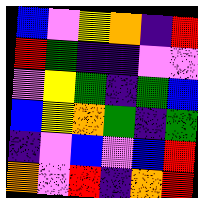[["blue", "violet", "yellow", "orange", "indigo", "red"], ["red", "green", "indigo", "indigo", "violet", "violet"], ["violet", "yellow", "green", "indigo", "green", "blue"], ["blue", "yellow", "orange", "green", "indigo", "green"], ["indigo", "violet", "blue", "violet", "blue", "red"], ["orange", "violet", "red", "indigo", "orange", "red"]]